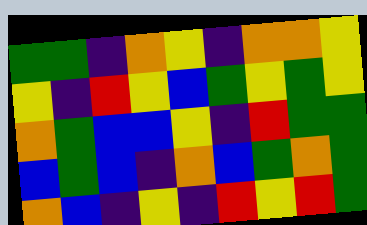[["green", "green", "indigo", "orange", "yellow", "indigo", "orange", "orange", "yellow"], ["yellow", "indigo", "red", "yellow", "blue", "green", "yellow", "green", "yellow"], ["orange", "green", "blue", "blue", "yellow", "indigo", "red", "green", "green"], ["blue", "green", "blue", "indigo", "orange", "blue", "green", "orange", "green"], ["orange", "blue", "indigo", "yellow", "indigo", "red", "yellow", "red", "green"]]